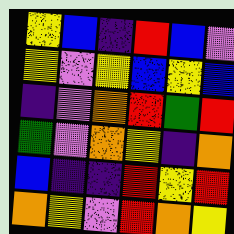[["yellow", "blue", "indigo", "red", "blue", "violet"], ["yellow", "violet", "yellow", "blue", "yellow", "blue"], ["indigo", "violet", "orange", "red", "green", "red"], ["green", "violet", "orange", "yellow", "indigo", "orange"], ["blue", "indigo", "indigo", "red", "yellow", "red"], ["orange", "yellow", "violet", "red", "orange", "yellow"]]